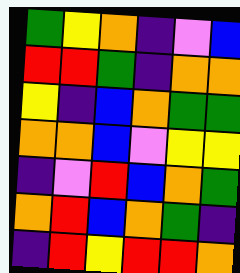[["green", "yellow", "orange", "indigo", "violet", "blue"], ["red", "red", "green", "indigo", "orange", "orange"], ["yellow", "indigo", "blue", "orange", "green", "green"], ["orange", "orange", "blue", "violet", "yellow", "yellow"], ["indigo", "violet", "red", "blue", "orange", "green"], ["orange", "red", "blue", "orange", "green", "indigo"], ["indigo", "red", "yellow", "red", "red", "orange"]]